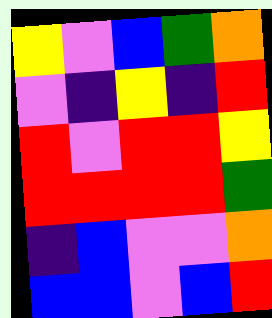[["yellow", "violet", "blue", "green", "orange"], ["violet", "indigo", "yellow", "indigo", "red"], ["red", "violet", "red", "red", "yellow"], ["red", "red", "red", "red", "green"], ["indigo", "blue", "violet", "violet", "orange"], ["blue", "blue", "violet", "blue", "red"]]